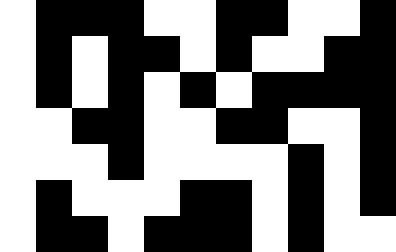[["white", "black", "black", "black", "white", "white", "black", "black", "white", "white", "black"], ["white", "black", "white", "black", "black", "white", "black", "white", "white", "black", "black"], ["white", "black", "white", "black", "white", "black", "white", "black", "black", "black", "black"], ["white", "white", "black", "black", "white", "white", "black", "black", "white", "white", "black"], ["white", "white", "white", "black", "white", "white", "white", "white", "black", "white", "black"], ["white", "black", "white", "white", "white", "black", "black", "white", "black", "white", "black"], ["white", "black", "black", "white", "black", "black", "black", "white", "black", "white", "white"]]